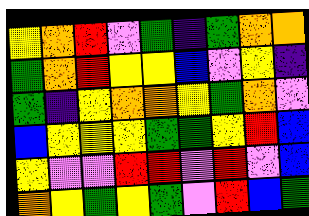[["yellow", "orange", "red", "violet", "green", "indigo", "green", "orange", "orange"], ["green", "orange", "red", "yellow", "yellow", "blue", "violet", "yellow", "indigo"], ["green", "indigo", "yellow", "orange", "orange", "yellow", "green", "orange", "violet"], ["blue", "yellow", "yellow", "yellow", "green", "green", "yellow", "red", "blue"], ["yellow", "violet", "violet", "red", "red", "violet", "red", "violet", "blue"], ["orange", "yellow", "green", "yellow", "green", "violet", "red", "blue", "green"]]